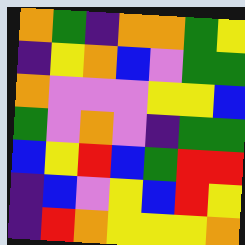[["orange", "green", "indigo", "orange", "orange", "green", "yellow"], ["indigo", "yellow", "orange", "blue", "violet", "green", "green"], ["orange", "violet", "violet", "violet", "yellow", "yellow", "blue"], ["green", "violet", "orange", "violet", "indigo", "green", "green"], ["blue", "yellow", "red", "blue", "green", "red", "red"], ["indigo", "blue", "violet", "yellow", "blue", "red", "yellow"], ["indigo", "red", "orange", "yellow", "yellow", "yellow", "orange"]]